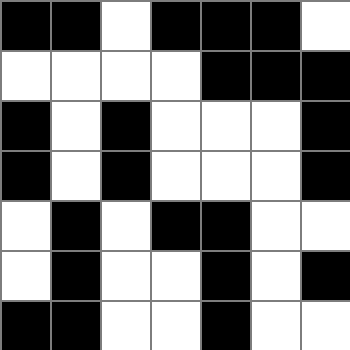[["black", "black", "white", "black", "black", "black", "white"], ["white", "white", "white", "white", "black", "black", "black"], ["black", "white", "black", "white", "white", "white", "black"], ["black", "white", "black", "white", "white", "white", "black"], ["white", "black", "white", "black", "black", "white", "white"], ["white", "black", "white", "white", "black", "white", "black"], ["black", "black", "white", "white", "black", "white", "white"]]